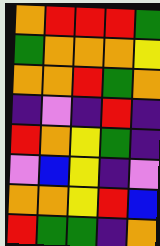[["orange", "red", "red", "red", "green"], ["green", "orange", "orange", "orange", "yellow"], ["orange", "orange", "red", "green", "orange"], ["indigo", "violet", "indigo", "red", "indigo"], ["red", "orange", "yellow", "green", "indigo"], ["violet", "blue", "yellow", "indigo", "violet"], ["orange", "orange", "yellow", "red", "blue"], ["red", "green", "green", "indigo", "orange"]]